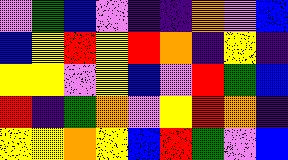[["violet", "green", "blue", "violet", "indigo", "indigo", "orange", "violet", "blue"], ["blue", "yellow", "red", "yellow", "red", "orange", "indigo", "yellow", "indigo"], ["yellow", "yellow", "violet", "yellow", "blue", "violet", "red", "green", "blue"], ["red", "indigo", "green", "orange", "violet", "yellow", "red", "orange", "indigo"], ["yellow", "yellow", "orange", "yellow", "blue", "red", "green", "violet", "blue"]]